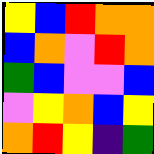[["yellow", "blue", "red", "orange", "orange"], ["blue", "orange", "violet", "red", "orange"], ["green", "blue", "violet", "violet", "blue"], ["violet", "yellow", "orange", "blue", "yellow"], ["orange", "red", "yellow", "indigo", "green"]]